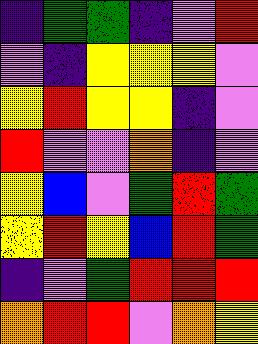[["indigo", "green", "green", "indigo", "violet", "red"], ["violet", "indigo", "yellow", "yellow", "yellow", "violet"], ["yellow", "red", "yellow", "yellow", "indigo", "violet"], ["red", "violet", "violet", "orange", "indigo", "violet"], ["yellow", "blue", "violet", "green", "red", "green"], ["yellow", "red", "yellow", "blue", "red", "green"], ["indigo", "violet", "green", "red", "red", "red"], ["orange", "red", "red", "violet", "orange", "yellow"]]